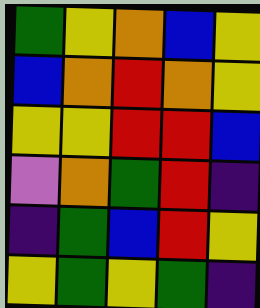[["green", "yellow", "orange", "blue", "yellow"], ["blue", "orange", "red", "orange", "yellow"], ["yellow", "yellow", "red", "red", "blue"], ["violet", "orange", "green", "red", "indigo"], ["indigo", "green", "blue", "red", "yellow"], ["yellow", "green", "yellow", "green", "indigo"]]